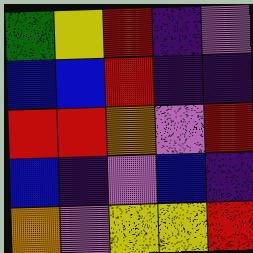[["green", "yellow", "red", "indigo", "violet"], ["blue", "blue", "red", "indigo", "indigo"], ["red", "red", "orange", "violet", "red"], ["blue", "indigo", "violet", "blue", "indigo"], ["orange", "violet", "yellow", "yellow", "red"]]